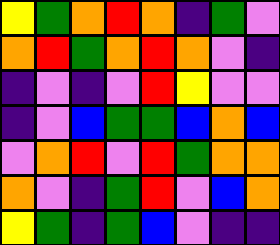[["yellow", "green", "orange", "red", "orange", "indigo", "green", "violet"], ["orange", "red", "green", "orange", "red", "orange", "violet", "indigo"], ["indigo", "violet", "indigo", "violet", "red", "yellow", "violet", "violet"], ["indigo", "violet", "blue", "green", "green", "blue", "orange", "blue"], ["violet", "orange", "red", "violet", "red", "green", "orange", "orange"], ["orange", "violet", "indigo", "green", "red", "violet", "blue", "orange"], ["yellow", "green", "indigo", "green", "blue", "violet", "indigo", "indigo"]]